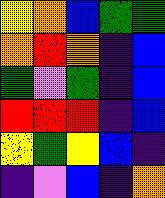[["yellow", "orange", "blue", "green", "green"], ["orange", "red", "orange", "indigo", "blue"], ["green", "violet", "green", "indigo", "blue"], ["red", "red", "red", "indigo", "blue"], ["yellow", "green", "yellow", "blue", "indigo"], ["indigo", "violet", "blue", "indigo", "orange"]]